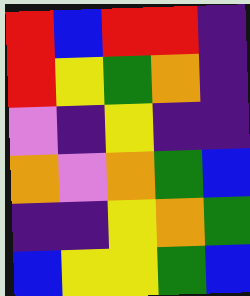[["red", "blue", "red", "red", "indigo"], ["red", "yellow", "green", "orange", "indigo"], ["violet", "indigo", "yellow", "indigo", "indigo"], ["orange", "violet", "orange", "green", "blue"], ["indigo", "indigo", "yellow", "orange", "green"], ["blue", "yellow", "yellow", "green", "blue"]]